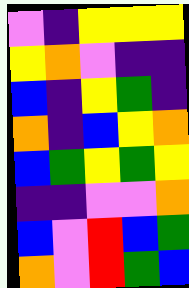[["violet", "indigo", "yellow", "yellow", "yellow"], ["yellow", "orange", "violet", "indigo", "indigo"], ["blue", "indigo", "yellow", "green", "indigo"], ["orange", "indigo", "blue", "yellow", "orange"], ["blue", "green", "yellow", "green", "yellow"], ["indigo", "indigo", "violet", "violet", "orange"], ["blue", "violet", "red", "blue", "green"], ["orange", "violet", "red", "green", "blue"]]